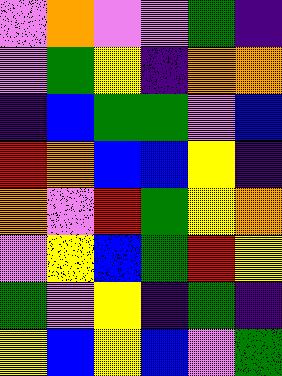[["violet", "orange", "violet", "violet", "green", "indigo"], ["violet", "green", "yellow", "indigo", "orange", "orange"], ["indigo", "blue", "green", "green", "violet", "blue"], ["red", "orange", "blue", "blue", "yellow", "indigo"], ["orange", "violet", "red", "green", "yellow", "orange"], ["violet", "yellow", "blue", "green", "red", "yellow"], ["green", "violet", "yellow", "indigo", "green", "indigo"], ["yellow", "blue", "yellow", "blue", "violet", "green"]]